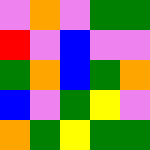[["violet", "orange", "violet", "green", "green"], ["red", "violet", "blue", "violet", "violet"], ["green", "orange", "blue", "green", "orange"], ["blue", "violet", "green", "yellow", "violet"], ["orange", "green", "yellow", "green", "green"]]